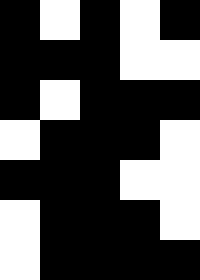[["black", "white", "black", "white", "black"], ["black", "black", "black", "white", "white"], ["black", "white", "black", "black", "black"], ["white", "black", "black", "black", "white"], ["black", "black", "black", "white", "white"], ["white", "black", "black", "black", "white"], ["white", "black", "black", "black", "black"]]